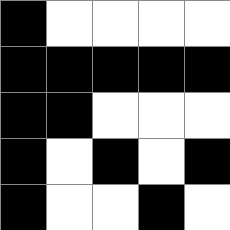[["black", "white", "white", "white", "white"], ["black", "black", "black", "black", "black"], ["black", "black", "white", "white", "white"], ["black", "white", "black", "white", "black"], ["black", "white", "white", "black", "white"]]